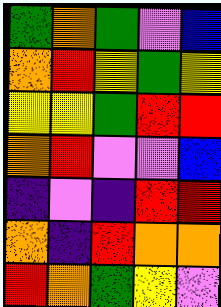[["green", "orange", "green", "violet", "blue"], ["orange", "red", "yellow", "green", "yellow"], ["yellow", "yellow", "green", "red", "red"], ["orange", "red", "violet", "violet", "blue"], ["indigo", "violet", "indigo", "red", "red"], ["orange", "indigo", "red", "orange", "orange"], ["red", "orange", "green", "yellow", "violet"]]